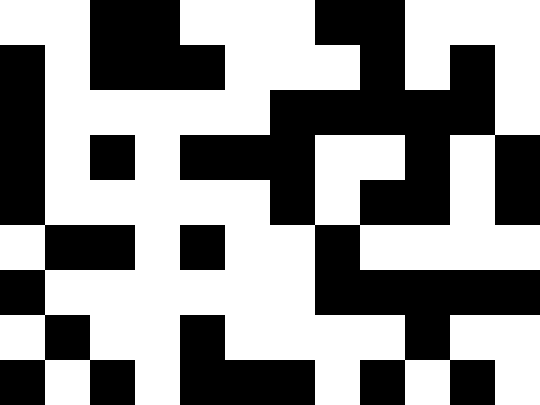[["white", "white", "black", "black", "white", "white", "white", "black", "black", "white", "white", "white"], ["black", "white", "black", "black", "black", "white", "white", "white", "black", "white", "black", "white"], ["black", "white", "white", "white", "white", "white", "black", "black", "black", "black", "black", "white"], ["black", "white", "black", "white", "black", "black", "black", "white", "white", "black", "white", "black"], ["black", "white", "white", "white", "white", "white", "black", "white", "black", "black", "white", "black"], ["white", "black", "black", "white", "black", "white", "white", "black", "white", "white", "white", "white"], ["black", "white", "white", "white", "white", "white", "white", "black", "black", "black", "black", "black"], ["white", "black", "white", "white", "black", "white", "white", "white", "white", "black", "white", "white"], ["black", "white", "black", "white", "black", "black", "black", "white", "black", "white", "black", "white"]]